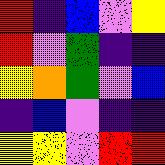[["red", "indigo", "blue", "violet", "yellow"], ["red", "violet", "green", "indigo", "indigo"], ["yellow", "orange", "green", "violet", "blue"], ["indigo", "blue", "violet", "indigo", "indigo"], ["yellow", "yellow", "violet", "red", "red"]]